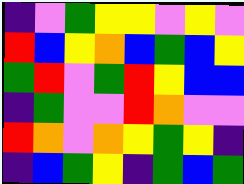[["indigo", "violet", "green", "yellow", "yellow", "violet", "yellow", "violet"], ["red", "blue", "yellow", "orange", "blue", "green", "blue", "yellow"], ["green", "red", "violet", "green", "red", "yellow", "blue", "blue"], ["indigo", "green", "violet", "violet", "red", "orange", "violet", "violet"], ["red", "orange", "violet", "orange", "yellow", "green", "yellow", "indigo"], ["indigo", "blue", "green", "yellow", "indigo", "green", "blue", "green"]]